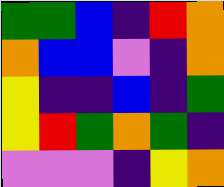[["green", "green", "blue", "indigo", "red", "orange"], ["orange", "blue", "blue", "violet", "indigo", "orange"], ["yellow", "indigo", "indigo", "blue", "indigo", "green"], ["yellow", "red", "green", "orange", "green", "indigo"], ["violet", "violet", "violet", "indigo", "yellow", "orange"]]